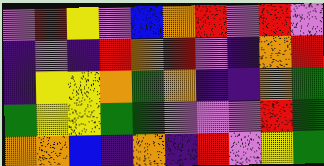[["violet", "red", "yellow", "violet", "blue", "orange", "red", "violet", "red", "violet"], ["indigo", "violet", "indigo", "red", "orange", "red", "violet", "indigo", "orange", "red"], ["indigo", "yellow", "yellow", "orange", "green", "orange", "indigo", "indigo", "orange", "green"], ["green", "yellow", "yellow", "green", "green", "violet", "violet", "violet", "red", "green"], ["orange", "orange", "blue", "indigo", "orange", "indigo", "red", "violet", "yellow", "green"]]